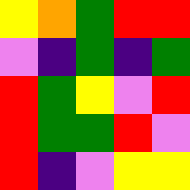[["yellow", "orange", "green", "red", "red"], ["violet", "indigo", "green", "indigo", "green"], ["red", "green", "yellow", "violet", "red"], ["red", "green", "green", "red", "violet"], ["red", "indigo", "violet", "yellow", "yellow"]]